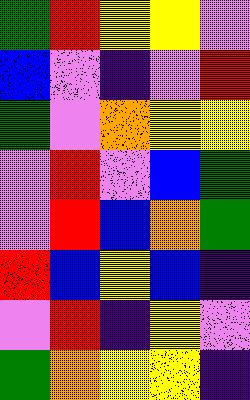[["green", "red", "yellow", "yellow", "violet"], ["blue", "violet", "indigo", "violet", "red"], ["green", "violet", "orange", "yellow", "yellow"], ["violet", "red", "violet", "blue", "green"], ["violet", "red", "blue", "orange", "green"], ["red", "blue", "yellow", "blue", "indigo"], ["violet", "red", "indigo", "yellow", "violet"], ["green", "orange", "yellow", "yellow", "indigo"]]